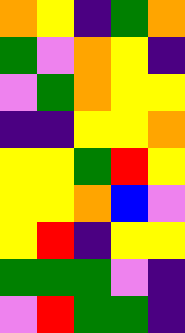[["orange", "yellow", "indigo", "green", "orange"], ["green", "violet", "orange", "yellow", "indigo"], ["violet", "green", "orange", "yellow", "yellow"], ["indigo", "indigo", "yellow", "yellow", "orange"], ["yellow", "yellow", "green", "red", "yellow"], ["yellow", "yellow", "orange", "blue", "violet"], ["yellow", "red", "indigo", "yellow", "yellow"], ["green", "green", "green", "violet", "indigo"], ["violet", "red", "green", "green", "indigo"]]